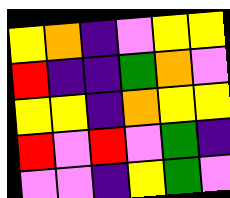[["yellow", "orange", "indigo", "violet", "yellow", "yellow"], ["red", "indigo", "indigo", "green", "orange", "violet"], ["yellow", "yellow", "indigo", "orange", "yellow", "yellow"], ["red", "violet", "red", "violet", "green", "indigo"], ["violet", "violet", "indigo", "yellow", "green", "violet"]]